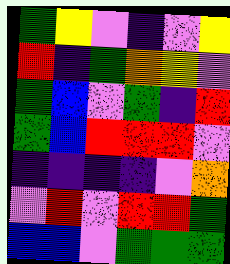[["green", "yellow", "violet", "indigo", "violet", "yellow"], ["red", "indigo", "green", "orange", "yellow", "violet"], ["green", "blue", "violet", "green", "indigo", "red"], ["green", "blue", "red", "red", "red", "violet"], ["indigo", "indigo", "indigo", "indigo", "violet", "orange"], ["violet", "red", "violet", "red", "red", "green"], ["blue", "blue", "violet", "green", "green", "green"]]